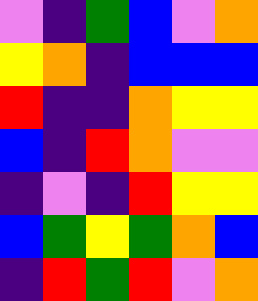[["violet", "indigo", "green", "blue", "violet", "orange"], ["yellow", "orange", "indigo", "blue", "blue", "blue"], ["red", "indigo", "indigo", "orange", "yellow", "yellow"], ["blue", "indigo", "red", "orange", "violet", "violet"], ["indigo", "violet", "indigo", "red", "yellow", "yellow"], ["blue", "green", "yellow", "green", "orange", "blue"], ["indigo", "red", "green", "red", "violet", "orange"]]